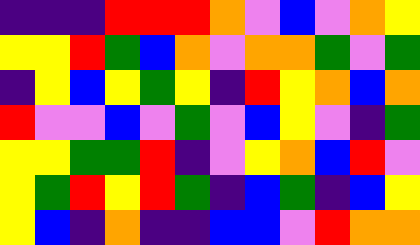[["indigo", "indigo", "indigo", "red", "red", "red", "orange", "violet", "blue", "violet", "orange", "yellow"], ["yellow", "yellow", "red", "green", "blue", "orange", "violet", "orange", "orange", "green", "violet", "green"], ["indigo", "yellow", "blue", "yellow", "green", "yellow", "indigo", "red", "yellow", "orange", "blue", "orange"], ["red", "violet", "violet", "blue", "violet", "green", "violet", "blue", "yellow", "violet", "indigo", "green"], ["yellow", "yellow", "green", "green", "red", "indigo", "violet", "yellow", "orange", "blue", "red", "violet"], ["yellow", "green", "red", "yellow", "red", "green", "indigo", "blue", "green", "indigo", "blue", "yellow"], ["yellow", "blue", "indigo", "orange", "indigo", "indigo", "blue", "blue", "violet", "red", "orange", "orange"]]